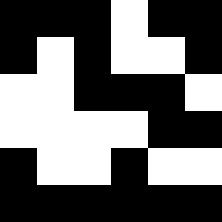[["black", "black", "black", "white", "black", "black"], ["black", "white", "black", "white", "white", "black"], ["white", "white", "black", "black", "black", "white"], ["white", "white", "white", "white", "black", "black"], ["black", "white", "white", "black", "white", "white"], ["black", "black", "black", "black", "black", "black"]]